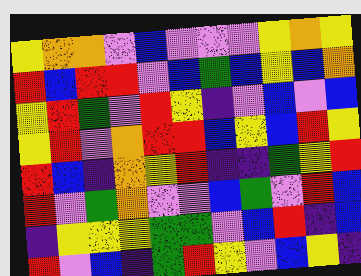[["yellow", "orange", "orange", "violet", "blue", "violet", "violet", "violet", "yellow", "orange", "yellow"], ["red", "blue", "red", "red", "violet", "blue", "green", "blue", "yellow", "blue", "orange"], ["yellow", "red", "green", "violet", "red", "yellow", "indigo", "violet", "blue", "violet", "blue"], ["yellow", "red", "violet", "orange", "red", "red", "blue", "yellow", "blue", "red", "yellow"], ["red", "blue", "indigo", "orange", "yellow", "red", "indigo", "indigo", "green", "yellow", "red"], ["red", "violet", "green", "orange", "violet", "violet", "blue", "green", "violet", "red", "blue"], ["indigo", "yellow", "yellow", "yellow", "green", "green", "violet", "blue", "red", "indigo", "blue"], ["red", "violet", "blue", "indigo", "green", "red", "yellow", "violet", "blue", "yellow", "indigo"]]